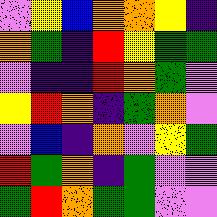[["violet", "yellow", "blue", "orange", "orange", "yellow", "indigo"], ["orange", "green", "indigo", "red", "yellow", "green", "green"], ["violet", "indigo", "indigo", "red", "orange", "green", "violet"], ["yellow", "red", "orange", "indigo", "green", "orange", "violet"], ["violet", "blue", "indigo", "orange", "violet", "yellow", "green"], ["red", "green", "orange", "indigo", "green", "violet", "violet"], ["green", "red", "orange", "green", "green", "violet", "violet"]]